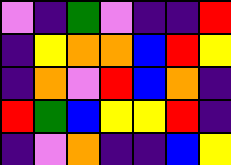[["violet", "indigo", "green", "violet", "indigo", "indigo", "red"], ["indigo", "yellow", "orange", "orange", "blue", "red", "yellow"], ["indigo", "orange", "violet", "red", "blue", "orange", "indigo"], ["red", "green", "blue", "yellow", "yellow", "red", "indigo"], ["indigo", "violet", "orange", "indigo", "indigo", "blue", "yellow"]]